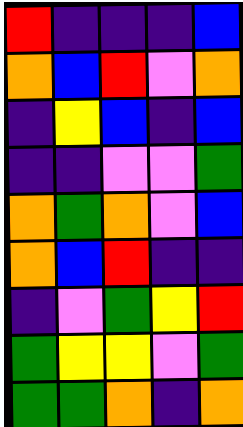[["red", "indigo", "indigo", "indigo", "blue"], ["orange", "blue", "red", "violet", "orange"], ["indigo", "yellow", "blue", "indigo", "blue"], ["indigo", "indigo", "violet", "violet", "green"], ["orange", "green", "orange", "violet", "blue"], ["orange", "blue", "red", "indigo", "indigo"], ["indigo", "violet", "green", "yellow", "red"], ["green", "yellow", "yellow", "violet", "green"], ["green", "green", "orange", "indigo", "orange"]]